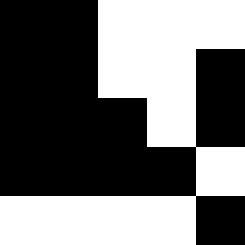[["black", "black", "white", "white", "white"], ["black", "black", "white", "white", "black"], ["black", "black", "black", "white", "black"], ["black", "black", "black", "black", "white"], ["white", "white", "white", "white", "black"]]